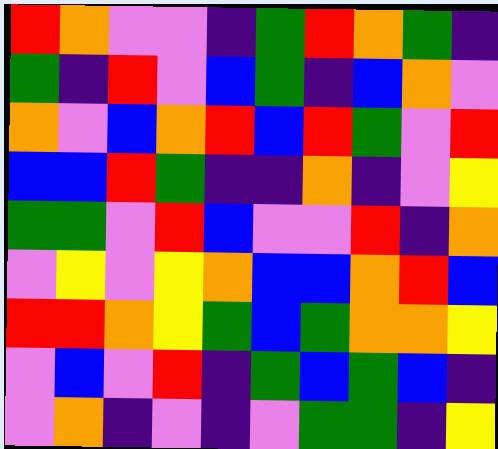[["red", "orange", "violet", "violet", "indigo", "green", "red", "orange", "green", "indigo"], ["green", "indigo", "red", "violet", "blue", "green", "indigo", "blue", "orange", "violet"], ["orange", "violet", "blue", "orange", "red", "blue", "red", "green", "violet", "red"], ["blue", "blue", "red", "green", "indigo", "indigo", "orange", "indigo", "violet", "yellow"], ["green", "green", "violet", "red", "blue", "violet", "violet", "red", "indigo", "orange"], ["violet", "yellow", "violet", "yellow", "orange", "blue", "blue", "orange", "red", "blue"], ["red", "red", "orange", "yellow", "green", "blue", "green", "orange", "orange", "yellow"], ["violet", "blue", "violet", "red", "indigo", "green", "blue", "green", "blue", "indigo"], ["violet", "orange", "indigo", "violet", "indigo", "violet", "green", "green", "indigo", "yellow"]]